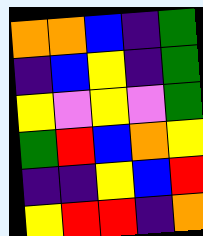[["orange", "orange", "blue", "indigo", "green"], ["indigo", "blue", "yellow", "indigo", "green"], ["yellow", "violet", "yellow", "violet", "green"], ["green", "red", "blue", "orange", "yellow"], ["indigo", "indigo", "yellow", "blue", "red"], ["yellow", "red", "red", "indigo", "orange"]]